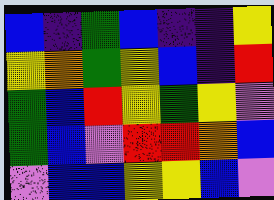[["blue", "indigo", "green", "blue", "indigo", "indigo", "yellow"], ["yellow", "orange", "green", "yellow", "blue", "indigo", "red"], ["green", "blue", "red", "yellow", "green", "yellow", "violet"], ["green", "blue", "violet", "red", "red", "orange", "blue"], ["violet", "blue", "blue", "yellow", "yellow", "blue", "violet"]]